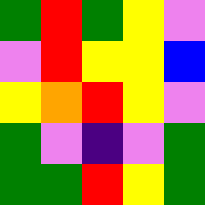[["green", "red", "green", "yellow", "violet"], ["violet", "red", "yellow", "yellow", "blue"], ["yellow", "orange", "red", "yellow", "violet"], ["green", "violet", "indigo", "violet", "green"], ["green", "green", "red", "yellow", "green"]]